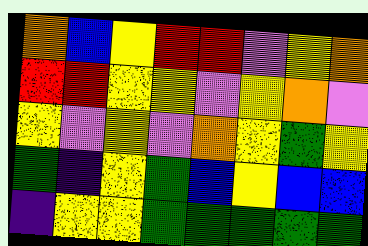[["orange", "blue", "yellow", "red", "red", "violet", "yellow", "orange"], ["red", "red", "yellow", "yellow", "violet", "yellow", "orange", "violet"], ["yellow", "violet", "yellow", "violet", "orange", "yellow", "green", "yellow"], ["green", "indigo", "yellow", "green", "blue", "yellow", "blue", "blue"], ["indigo", "yellow", "yellow", "green", "green", "green", "green", "green"]]